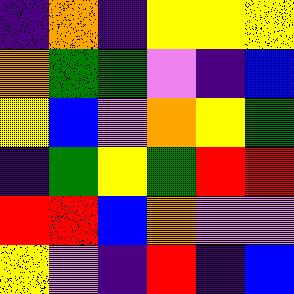[["indigo", "orange", "indigo", "yellow", "yellow", "yellow"], ["orange", "green", "green", "violet", "indigo", "blue"], ["yellow", "blue", "violet", "orange", "yellow", "green"], ["indigo", "green", "yellow", "green", "red", "red"], ["red", "red", "blue", "orange", "violet", "violet"], ["yellow", "violet", "indigo", "red", "indigo", "blue"]]